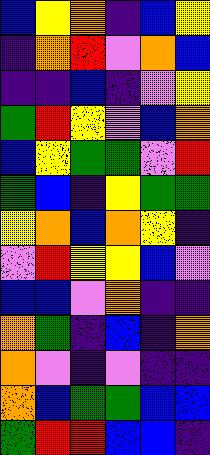[["blue", "yellow", "orange", "indigo", "blue", "yellow"], ["indigo", "orange", "red", "violet", "orange", "blue"], ["indigo", "indigo", "blue", "indigo", "violet", "yellow"], ["green", "red", "yellow", "violet", "blue", "orange"], ["blue", "yellow", "green", "green", "violet", "red"], ["green", "blue", "indigo", "yellow", "green", "green"], ["yellow", "orange", "blue", "orange", "yellow", "indigo"], ["violet", "red", "yellow", "yellow", "blue", "violet"], ["blue", "blue", "violet", "orange", "indigo", "indigo"], ["orange", "green", "indigo", "blue", "indigo", "orange"], ["orange", "violet", "indigo", "violet", "indigo", "indigo"], ["orange", "blue", "green", "green", "blue", "blue"], ["green", "red", "red", "blue", "blue", "indigo"]]